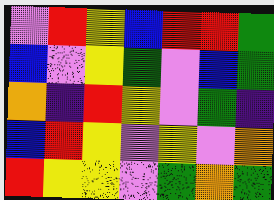[["violet", "red", "yellow", "blue", "red", "red", "green"], ["blue", "violet", "yellow", "green", "violet", "blue", "green"], ["orange", "indigo", "red", "yellow", "violet", "green", "indigo"], ["blue", "red", "yellow", "violet", "yellow", "violet", "orange"], ["red", "yellow", "yellow", "violet", "green", "orange", "green"]]